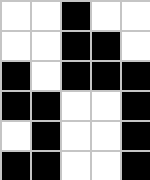[["white", "white", "black", "white", "white"], ["white", "white", "black", "black", "white"], ["black", "white", "black", "black", "black"], ["black", "black", "white", "white", "black"], ["white", "black", "white", "white", "black"], ["black", "black", "white", "white", "black"]]